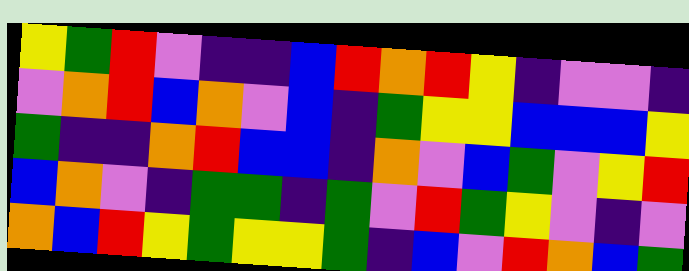[["yellow", "green", "red", "violet", "indigo", "indigo", "blue", "red", "orange", "red", "yellow", "indigo", "violet", "violet", "indigo"], ["violet", "orange", "red", "blue", "orange", "violet", "blue", "indigo", "green", "yellow", "yellow", "blue", "blue", "blue", "yellow"], ["green", "indigo", "indigo", "orange", "red", "blue", "blue", "indigo", "orange", "violet", "blue", "green", "violet", "yellow", "red"], ["blue", "orange", "violet", "indigo", "green", "green", "indigo", "green", "violet", "red", "green", "yellow", "violet", "indigo", "violet"], ["orange", "blue", "red", "yellow", "green", "yellow", "yellow", "green", "indigo", "blue", "violet", "red", "orange", "blue", "green"]]